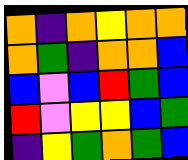[["orange", "indigo", "orange", "yellow", "orange", "orange"], ["orange", "green", "indigo", "orange", "orange", "blue"], ["blue", "violet", "blue", "red", "green", "blue"], ["red", "violet", "yellow", "yellow", "blue", "green"], ["indigo", "yellow", "green", "orange", "green", "blue"]]